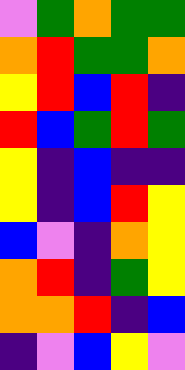[["violet", "green", "orange", "green", "green"], ["orange", "red", "green", "green", "orange"], ["yellow", "red", "blue", "red", "indigo"], ["red", "blue", "green", "red", "green"], ["yellow", "indigo", "blue", "indigo", "indigo"], ["yellow", "indigo", "blue", "red", "yellow"], ["blue", "violet", "indigo", "orange", "yellow"], ["orange", "red", "indigo", "green", "yellow"], ["orange", "orange", "red", "indigo", "blue"], ["indigo", "violet", "blue", "yellow", "violet"]]